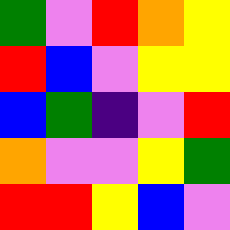[["green", "violet", "red", "orange", "yellow"], ["red", "blue", "violet", "yellow", "yellow"], ["blue", "green", "indigo", "violet", "red"], ["orange", "violet", "violet", "yellow", "green"], ["red", "red", "yellow", "blue", "violet"]]